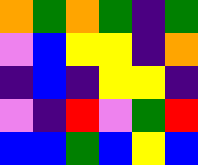[["orange", "green", "orange", "green", "indigo", "green"], ["violet", "blue", "yellow", "yellow", "indigo", "orange"], ["indigo", "blue", "indigo", "yellow", "yellow", "indigo"], ["violet", "indigo", "red", "violet", "green", "red"], ["blue", "blue", "green", "blue", "yellow", "blue"]]